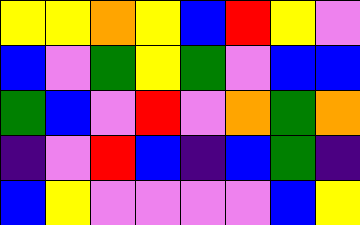[["yellow", "yellow", "orange", "yellow", "blue", "red", "yellow", "violet"], ["blue", "violet", "green", "yellow", "green", "violet", "blue", "blue"], ["green", "blue", "violet", "red", "violet", "orange", "green", "orange"], ["indigo", "violet", "red", "blue", "indigo", "blue", "green", "indigo"], ["blue", "yellow", "violet", "violet", "violet", "violet", "blue", "yellow"]]